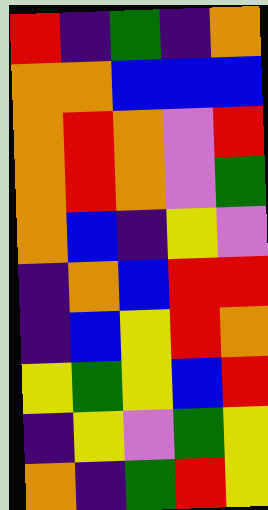[["red", "indigo", "green", "indigo", "orange"], ["orange", "orange", "blue", "blue", "blue"], ["orange", "red", "orange", "violet", "red"], ["orange", "red", "orange", "violet", "green"], ["orange", "blue", "indigo", "yellow", "violet"], ["indigo", "orange", "blue", "red", "red"], ["indigo", "blue", "yellow", "red", "orange"], ["yellow", "green", "yellow", "blue", "red"], ["indigo", "yellow", "violet", "green", "yellow"], ["orange", "indigo", "green", "red", "yellow"]]